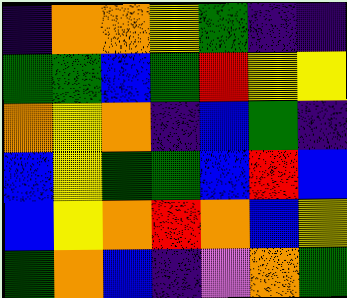[["indigo", "orange", "orange", "yellow", "green", "indigo", "indigo"], ["green", "green", "blue", "green", "red", "yellow", "yellow"], ["orange", "yellow", "orange", "indigo", "blue", "green", "indigo"], ["blue", "yellow", "green", "green", "blue", "red", "blue"], ["blue", "yellow", "orange", "red", "orange", "blue", "yellow"], ["green", "orange", "blue", "indigo", "violet", "orange", "green"]]